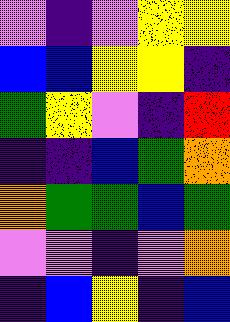[["violet", "indigo", "violet", "yellow", "yellow"], ["blue", "blue", "yellow", "yellow", "indigo"], ["green", "yellow", "violet", "indigo", "red"], ["indigo", "indigo", "blue", "green", "orange"], ["orange", "green", "green", "blue", "green"], ["violet", "violet", "indigo", "violet", "orange"], ["indigo", "blue", "yellow", "indigo", "blue"]]